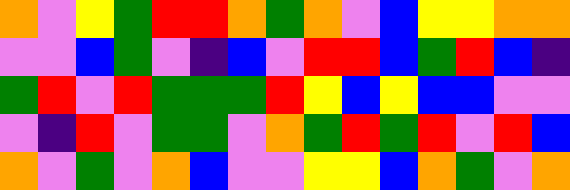[["orange", "violet", "yellow", "green", "red", "red", "orange", "green", "orange", "violet", "blue", "yellow", "yellow", "orange", "orange"], ["violet", "violet", "blue", "green", "violet", "indigo", "blue", "violet", "red", "red", "blue", "green", "red", "blue", "indigo"], ["green", "red", "violet", "red", "green", "green", "green", "red", "yellow", "blue", "yellow", "blue", "blue", "violet", "violet"], ["violet", "indigo", "red", "violet", "green", "green", "violet", "orange", "green", "red", "green", "red", "violet", "red", "blue"], ["orange", "violet", "green", "violet", "orange", "blue", "violet", "violet", "yellow", "yellow", "blue", "orange", "green", "violet", "orange"]]